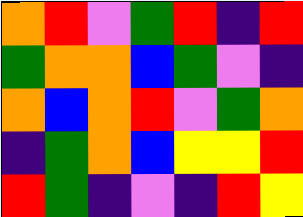[["orange", "red", "violet", "green", "red", "indigo", "red"], ["green", "orange", "orange", "blue", "green", "violet", "indigo"], ["orange", "blue", "orange", "red", "violet", "green", "orange"], ["indigo", "green", "orange", "blue", "yellow", "yellow", "red"], ["red", "green", "indigo", "violet", "indigo", "red", "yellow"]]